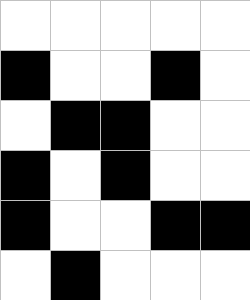[["white", "white", "white", "white", "white"], ["black", "white", "white", "black", "white"], ["white", "black", "black", "white", "white"], ["black", "white", "black", "white", "white"], ["black", "white", "white", "black", "black"], ["white", "black", "white", "white", "white"]]